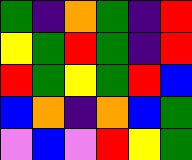[["green", "indigo", "orange", "green", "indigo", "red"], ["yellow", "green", "red", "green", "indigo", "red"], ["red", "green", "yellow", "green", "red", "blue"], ["blue", "orange", "indigo", "orange", "blue", "green"], ["violet", "blue", "violet", "red", "yellow", "green"]]